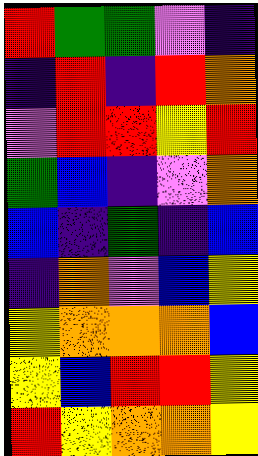[["red", "green", "green", "violet", "indigo"], ["indigo", "red", "indigo", "red", "orange"], ["violet", "red", "red", "yellow", "red"], ["green", "blue", "indigo", "violet", "orange"], ["blue", "indigo", "green", "indigo", "blue"], ["indigo", "orange", "violet", "blue", "yellow"], ["yellow", "orange", "orange", "orange", "blue"], ["yellow", "blue", "red", "red", "yellow"], ["red", "yellow", "orange", "orange", "yellow"]]